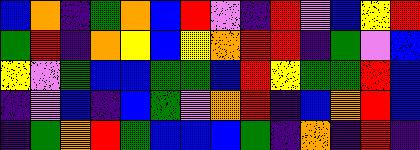[["blue", "orange", "indigo", "green", "orange", "blue", "red", "violet", "indigo", "red", "violet", "blue", "yellow", "red"], ["green", "red", "indigo", "orange", "yellow", "blue", "yellow", "orange", "red", "red", "indigo", "green", "violet", "blue"], ["yellow", "violet", "green", "blue", "blue", "green", "green", "blue", "red", "yellow", "green", "green", "red", "blue"], ["indigo", "violet", "blue", "indigo", "blue", "green", "violet", "orange", "red", "indigo", "blue", "orange", "red", "blue"], ["indigo", "green", "orange", "red", "green", "blue", "blue", "blue", "green", "indigo", "orange", "indigo", "red", "indigo"]]